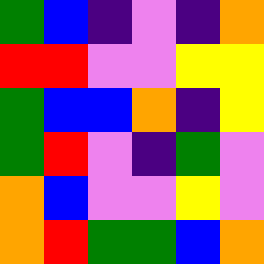[["green", "blue", "indigo", "violet", "indigo", "orange"], ["red", "red", "violet", "violet", "yellow", "yellow"], ["green", "blue", "blue", "orange", "indigo", "yellow"], ["green", "red", "violet", "indigo", "green", "violet"], ["orange", "blue", "violet", "violet", "yellow", "violet"], ["orange", "red", "green", "green", "blue", "orange"]]